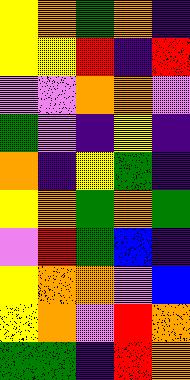[["yellow", "orange", "green", "orange", "indigo"], ["yellow", "yellow", "red", "indigo", "red"], ["violet", "violet", "orange", "orange", "violet"], ["green", "violet", "indigo", "yellow", "indigo"], ["orange", "indigo", "yellow", "green", "indigo"], ["yellow", "orange", "green", "orange", "green"], ["violet", "red", "green", "blue", "indigo"], ["yellow", "orange", "orange", "violet", "blue"], ["yellow", "orange", "violet", "red", "orange"], ["green", "green", "indigo", "red", "orange"]]